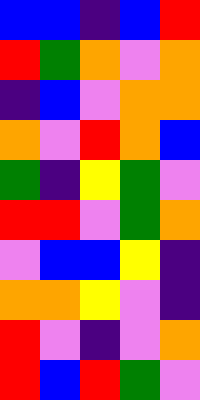[["blue", "blue", "indigo", "blue", "red"], ["red", "green", "orange", "violet", "orange"], ["indigo", "blue", "violet", "orange", "orange"], ["orange", "violet", "red", "orange", "blue"], ["green", "indigo", "yellow", "green", "violet"], ["red", "red", "violet", "green", "orange"], ["violet", "blue", "blue", "yellow", "indigo"], ["orange", "orange", "yellow", "violet", "indigo"], ["red", "violet", "indigo", "violet", "orange"], ["red", "blue", "red", "green", "violet"]]